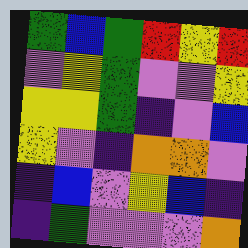[["green", "blue", "green", "red", "yellow", "red"], ["violet", "yellow", "green", "violet", "violet", "yellow"], ["yellow", "yellow", "green", "indigo", "violet", "blue"], ["yellow", "violet", "indigo", "orange", "orange", "violet"], ["indigo", "blue", "violet", "yellow", "blue", "indigo"], ["indigo", "green", "violet", "violet", "violet", "orange"]]